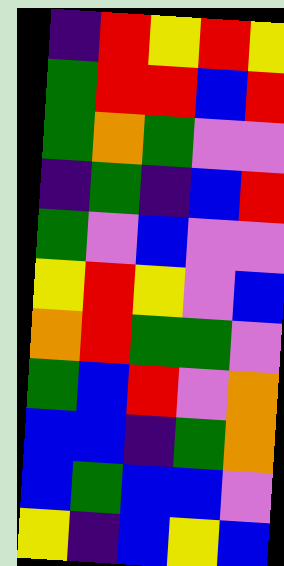[["indigo", "red", "yellow", "red", "yellow"], ["green", "red", "red", "blue", "red"], ["green", "orange", "green", "violet", "violet"], ["indigo", "green", "indigo", "blue", "red"], ["green", "violet", "blue", "violet", "violet"], ["yellow", "red", "yellow", "violet", "blue"], ["orange", "red", "green", "green", "violet"], ["green", "blue", "red", "violet", "orange"], ["blue", "blue", "indigo", "green", "orange"], ["blue", "green", "blue", "blue", "violet"], ["yellow", "indigo", "blue", "yellow", "blue"]]